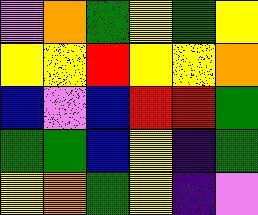[["violet", "orange", "green", "yellow", "green", "yellow"], ["yellow", "yellow", "red", "yellow", "yellow", "orange"], ["blue", "violet", "blue", "red", "red", "green"], ["green", "green", "blue", "yellow", "indigo", "green"], ["yellow", "orange", "green", "yellow", "indigo", "violet"]]